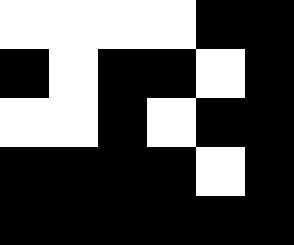[["white", "white", "white", "white", "black", "black"], ["black", "white", "black", "black", "white", "black"], ["white", "white", "black", "white", "black", "black"], ["black", "black", "black", "black", "white", "black"], ["black", "black", "black", "black", "black", "black"]]